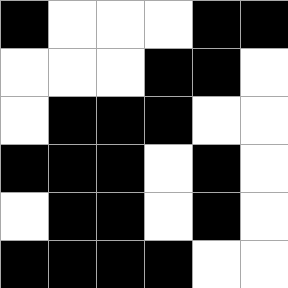[["black", "white", "white", "white", "black", "black"], ["white", "white", "white", "black", "black", "white"], ["white", "black", "black", "black", "white", "white"], ["black", "black", "black", "white", "black", "white"], ["white", "black", "black", "white", "black", "white"], ["black", "black", "black", "black", "white", "white"]]